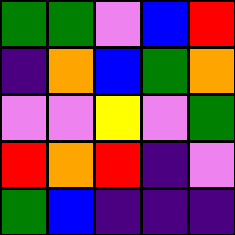[["green", "green", "violet", "blue", "red"], ["indigo", "orange", "blue", "green", "orange"], ["violet", "violet", "yellow", "violet", "green"], ["red", "orange", "red", "indigo", "violet"], ["green", "blue", "indigo", "indigo", "indigo"]]